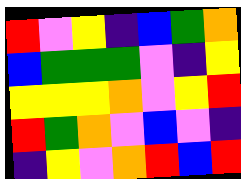[["red", "violet", "yellow", "indigo", "blue", "green", "orange"], ["blue", "green", "green", "green", "violet", "indigo", "yellow"], ["yellow", "yellow", "yellow", "orange", "violet", "yellow", "red"], ["red", "green", "orange", "violet", "blue", "violet", "indigo"], ["indigo", "yellow", "violet", "orange", "red", "blue", "red"]]